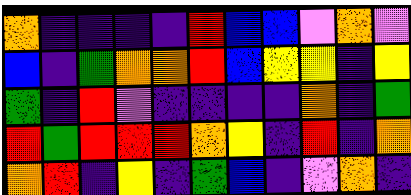[["orange", "indigo", "indigo", "indigo", "indigo", "red", "blue", "blue", "violet", "orange", "violet"], ["blue", "indigo", "green", "orange", "orange", "red", "blue", "yellow", "yellow", "indigo", "yellow"], ["green", "indigo", "red", "violet", "indigo", "indigo", "indigo", "indigo", "orange", "indigo", "green"], ["red", "green", "red", "red", "red", "orange", "yellow", "indigo", "red", "indigo", "orange"], ["orange", "red", "indigo", "yellow", "indigo", "green", "blue", "indigo", "violet", "orange", "indigo"]]